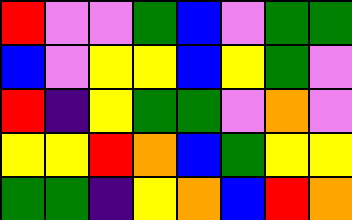[["red", "violet", "violet", "green", "blue", "violet", "green", "green"], ["blue", "violet", "yellow", "yellow", "blue", "yellow", "green", "violet"], ["red", "indigo", "yellow", "green", "green", "violet", "orange", "violet"], ["yellow", "yellow", "red", "orange", "blue", "green", "yellow", "yellow"], ["green", "green", "indigo", "yellow", "orange", "blue", "red", "orange"]]